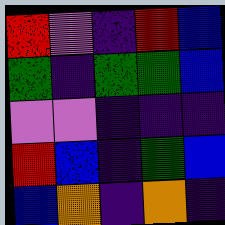[["red", "violet", "indigo", "red", "blue"], ["green", "indigo", "green", "green", "blue"], ["violet", "violet", "indigo", "indigo", "indigo"], ["red", "blue", "indigo", "green", "blue"], ["blue", "orange", "indigo", "orange", "indigo"]]